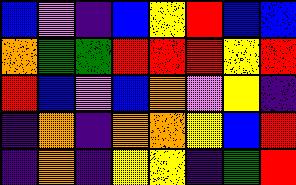[["blue", "violet", "indigo", "blue", "yellow", "red", "blue", "blue"], ["orange", "green", "green", "red", "red", "red", "yellow", "red"], ["red", "blue", "violet", "blue", "orange", "violet", "yellow", "indigo"], ["indigo", "orange", "indigo", "orange", "orange", "yellow", "blue", "red"], ["indigo", "orange", "indigo", "yellow", "yellow", "indigo", "green", "red"]]